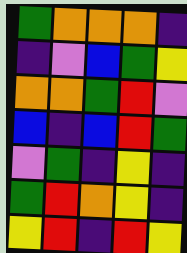[["green", "orange", "orange", "orange", "indigo"], ["indigo", "violet", "blue", "green", "yellow"], ["orange", "orange", "green", "red", "violet"], ["blue", "indigo", "blue", "red", "green"], ["violet", "green", "indigo", "yellow", "indigo"], ["green", "red", "orange", "yellow", "indigo"], ["yellow", "red", "indigo", "red", "yellow"]]